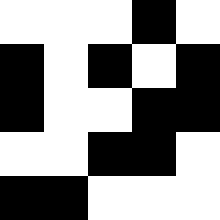[["white", "white", "white", "black", "white"], ["black", "white", "black", "white", "black"], ["black", "white", "white", "black", "black"], ["white", "white", "black", "black", "white"], ["black", "black", "white", "white", "white"]]